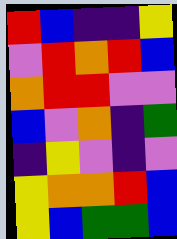[["red", "blue", "indigo", "indigo", "yellow"], ["violet", "red", "orange", "red", "blue"], ["orange", "red", "red", "violet", "violet"], ["blue", "violet", "orange", "indigo", "green"], ["indigo", "yellow", "violet", "indigo", "violet"], ["yellow", "orange", "orange", "red", "blue"], ["yellow", "blue", "green", "green", "blue"]]